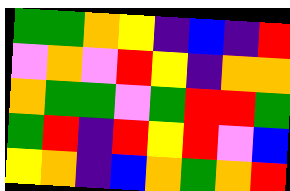[["green", "green", "orange", "yellow", "indigo", "blue", "indigo", "red"], ["violet", "orange", "violet", "red", "yellow", "indigo", "orange", "orange"], ["orange", "green", "green", "violet", "green", "red", "red", "green"], ["green", "red", "indigo", "red", "yellow", "red", "violet", "blue"], ["yellow", "orange", "indigo", "blue", "orange", "green", "orange", "red"]]